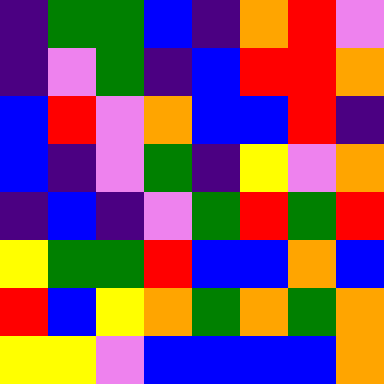[["indigo", "green", "green", "blue", "indigo", "orange", "red", "violet"], ["indigo", "violet", "green", "indigo", "blue", "red", "red", "orange"], ["blue", "red", "violet", "orange", "blue", "blue", "red", "indigo"], ["blue", "indigo", "violet", "green", "indigo", "yellow", "violet", "orange"], ["indigo", "blue", "indigo", "violet", "green", "red", "green", "red"], ["yellow", "green", "green", "red", "blue", "blue", "orange", "blue"], ["red", "blue", "yellow", "orange", "green", "orange", "green", "orange"], ["yellow", "yellow", "violet", "blue", "blue", "blue", "blue", "orange"]]